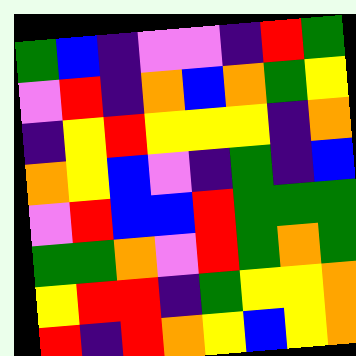[["green", "blue", "indigo", "violet", "violet", "indigo", "red", "green"], ["violet", "red", "indigo", "orange", "blue", "orange", "green", "yellow"], ["indigo", "yellow", "red", "yellow", "yellow", "yellow", "indigo", "orange"], ["orange", "yellow", "blue", "violet", "indigo", "green", "indigo", "blue"], ["violet", "red", "blue", "blue", "red", "green", "green", "green"], ["green", "green", "orange", "violet", "red", "green", "orange", "green"], ["yellow", "red", "red", "indigo", "green", "yellow", "yellow", "orange"], ["red", "indigo", "red", "orange", "yellow", "blue", "yellow", "orange"]]